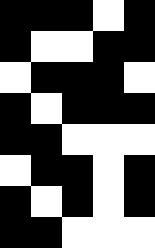[["black", "black", "black", "white", "black"], ["black", "white", "white", "black", "black"], ["white", "black", "black", "black", "white"], ["black", "white", "black", "black", "black"], ["black", "black", "white", "white", "white"], ["white", "black", "black", "white", "black"], ["black", "white", "black", "white", "black"], ["black", "black", "white", "white", "white"]]